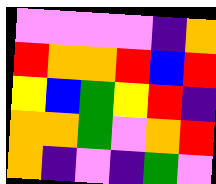[["violet", "violet", "violet", "violet", "indigo", "orange"], ["red", "orange", "orange", "red", "blue", "red"], ["yellow", "blue", "green", "yellow", "red", "indigo"], ["orange", "orange", "green", "violet", "orange", "red"], ["orange", "indigo", "violet", "indigo", "green", "violet"]]